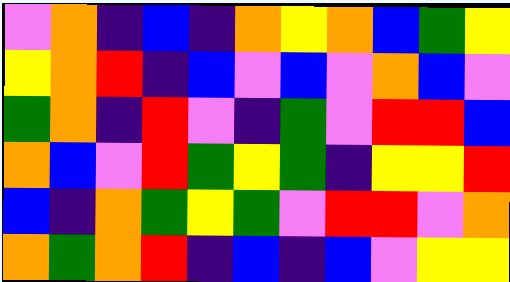[["violet", "orange", "indigo", "blue", "indigo", "orange", "yellow", "orange", "blue", "green", "yellow"], ["yellow", "orange", "red", "indigo", "blue", "violet", "blue", "violet", "orange", "blue", "violet"], ["green", "orange", "indigo", "red", "violet", "indigo", "green", "violet", "red", "red", "blue"], ["orange", "blue", "violet", "red", "green", "yellow", "green", "indigo", "yellow", "yellow", "red"], ["blue", "indigo", "orange", "green", "yellow", "green", "violet", "red", "red", "violet", "orange"], ["orange", "green", "orange", "red", "indigo", "blue", "indigo", "blue", "violet", "yellow", "yellow"]]